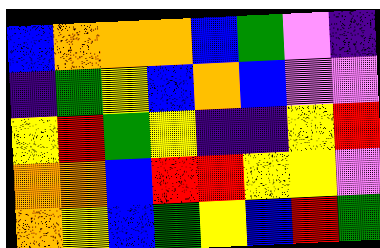[["blue", "orange", "orange", "orange", "blue", "green", "violet", "indigo"], ["indigo", "green", "yellow", "blue", "orange", "blue", "violet", "violet"], ["yellow", "red", "green", "yellow", "indigo", "indigo", "yellow", "red"], ["orange", "orange", "blue", "red", "red", "yellow", "yellow", "violet"], ["orange", "yellow", "blue", "green", "yellow", "blue", "red", "green"]]